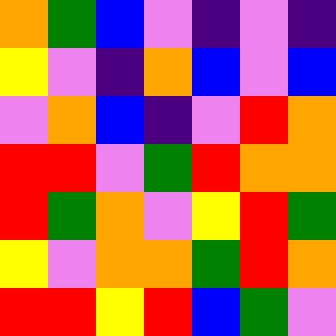[["orange", "green", "blue", "violet", "indigo", "violet", "indigo"], ["yellow", "violet", "indigo", "orange", "blue", "violet", "blue"], ["violet", "orange", "blue", "indigo", "violet", "red", "orange"], ["red", "red", "violet", "green", "red", "orange", "orange"], ["red", "green", "orange", "violet", "yellow", "red", "green"], ["yellow", "violet", "orange", "orange", "green", "red", "orange"], ["red", "red", "yellow", "red", "blue", "green", "violet"]]